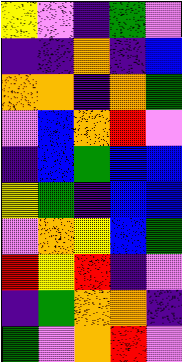[["yellow", "violet", "indigo", "green", "violet"], ["indigo", "indigo", "orange", "indigo", "blue"], ["orange", "orange", "indigo", "orange", "green"], ["violet", "blue", "orange", "red", "violet"], ["indigo", "blue", "green", "blue", "blue"], ["yellow", "green", "indigo", "blue", "blue"], ["violet", "orange", "yellow", "blue", "green"], ["red", "yellow", "red", "indigo", "violet"], ["indigo", "green", "orange", "orange", "indigo"], ["green", "violet", "orange", "red", "violet"]]